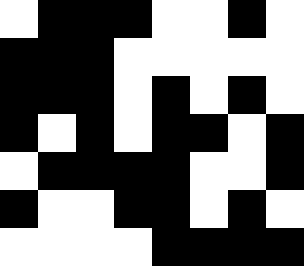[["white", "black", "black", "black", "white", "white", "black", "white"], ["black", "black", "black", "white", "white", "white", "white", "white"], ["black", "black", "black", "white", "black", "white", "black", "white"], ["black", "white", "black", "white", "black", "black", "white", "black"], ["white", "black", "black", "black", "black", "white", "white", "black"], ["black", "white", "white", "black", "black", "white", "black", "white"], ["white", "white", "white", "white", "black", "black", "black", "black"]]